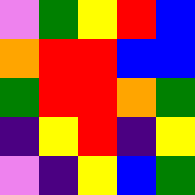[["violet", "green", "yellow", "red", "blue"], ["orange", "red", "red", "blue", "blue"], ["green", "red", "red", "orange", "green"], ["indigo", "yellow", "red", "indigo", "yellow"], ["violet", "indigo", "yellow", "blue", "green"]]